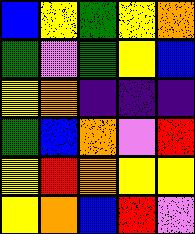[["blue", "yellow", "green", "yellow", "orange"], ["green", "violet", "green", "yellow", "blue"], ["yellow", "orange", "indigo", "indigo", "indigo"], ["green", "blue", "orange", "violet", "red"], ["yellow", "red", "orange", "yellow", "yellow"], ["yellow", "orange", "blue", "red", "violet"]]